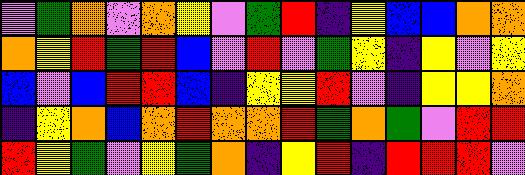[["violet", "green", "orange", "violet", "orange", "yellow", "violet", "green", "red", "indigo", "yellow", "blue", "blue", "orange", "orange"], ["orange", "yellow", "red", "green", "red", "blue", "violet", "red", "violet", "green", "yellow", "indigo", "yellow", "violet", "yellow"], ["blue", "violet", "blue", "red", "red", "blue", "indigo", "yellow", "yellow", "red", "violet", "indigo", "yellow", "yellow", "orange"], ["indigo", "yellow", "orange", "blue", "orange", "red", "orange", "orange", "red", "green", "orange", "green", "violet", "red", "red"], ["red", "yellow", "green", "violet", "yellow", "green", "orange", "indigo", "yellow", "red", "indigo", "red", "red", "red", "violet"]]